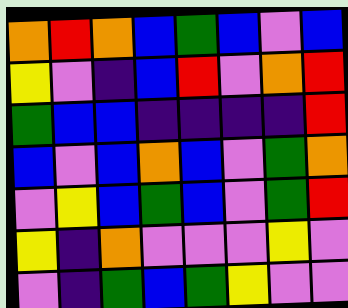[["orange", "red", "orange", "blue", "green", "blue", "violet", "blue"], ["yellow", "violet", "indigo", "blue", "red", "violet", "orange", "red"], ["green", "blue", "blue", "indigo", "indigo", "indigo", "indigo", "red"], ["blue", "violet", "blue", "orange", "blue", "violet", "green", "orange"], ["violet", "yellow", "blue", "green", "blue", "violet", "green", "red"], ["yellow", "indigo", "orange", "violet", "violet", "violet", "yellow", "violet"], ["violet", "indigo", "green", "blue", "green", "yellow", "violet", "violet"]]